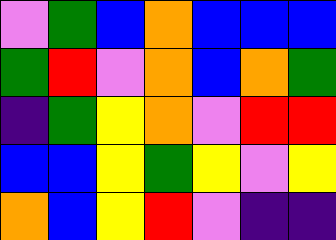[["violet", "green", "blue", "orange", "blue", "blue", "blue"], ["green", "red", "violet", "orange", "blue", "orange", "green"], ["indigo", "green", "yellow", "orange", "violet", "red", "red"], ["blue", "blue", "yellow", "green", "yellow", "violet", "yellow"], ["orange", "blue", "yellow", "red", "violet", "indigo", "indigo"]]